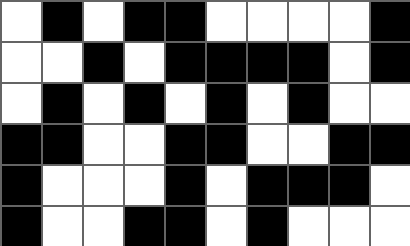[["white", "black", "white", "black", "black", "white", "white", "white", "white", "black"], ["white", "white", "black", "white", "black", "black", "black", "black", "white", "black"], ["white", "black", "white", "black", "white", "black", "white", "black", "white", "white"], ["black", "black", "white", "white", "black", "black", "white", "white", "black", "black"], ["black", "white", "white", "white", "black", "white", "black", "black", "black", "white"], ["black", "white", "white", "black", "black", "white", "black", "white", "white", "white"]]